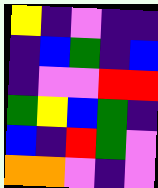[["yellow", "indigo", "violet", "indigo", "indigo"], ["indigo", "blue", "green", "indigo", "blue"], ["indigo", "violet", "violet", "red", "red"], ["green", "yellow", "blue", "green", "indigo"], ["blue", "indigo", "red", "green", "violet"], ["orange", "orange", "violet", "indigo", "violet"]]